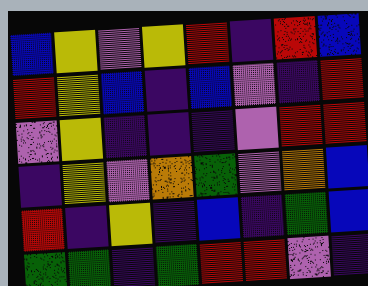[["blue", "yellow", "violet", "yellow", "red", "indigo", "red", "blue"], ["red", "yellow", "blue", "indigo", "blue", "violet", "indigo", "red"], ["violet", "yellow", "indigo", "indigo", "indigo", "violet", "red", "red"], ["indigo", "yellow", "violet", "orange", "green", "violet", "orange", "blue"], ["red", "indigo", "yellow", "indigo", "blue", "indigo", "green", "blue"], ["green", "green", "indigo", "green", "red", "red", "violet", "indigo"]]